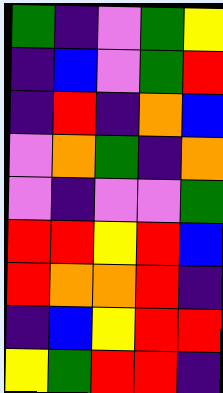[["green", "indigo", "violet", "green", "yellow"], ["indigo", "blue", "violet", "green", "red"], ["indigo", "red", "indigo", "orange", "blue"], ["violet", "orange", "green", "indigo", "orange"], ["violet", "indigo", "violet", "violet", "green"], ["red", "red", "yellow", "red", "blue"], ["red", "orange", "orange", "red", "indigo"], ["indigo", "blue", "yellow", "red", "red"], ["yellow", "green", "red", "red", "indigo"]]